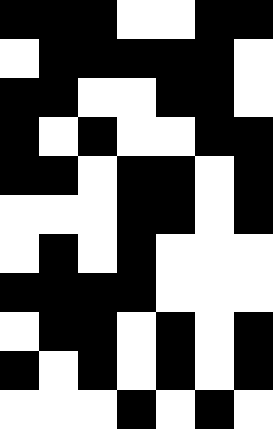[["black", "black", "black", "white", "white", "black", "black"], ["white", "black", "black", "black", "black", "black", "white"], ["black", "black", "white", "white", "black", "black", "white"], ["black", "white", "black", "white", "white", "black", "black"], ["black", "black", "white", "black", "black", "white", "black"], ["white", "white", "white", "black", "black", "white", "black"], ["white", "black", "white", "black", "white", "white", "white"], ["black", "black", "black", "black", "white", "white", "white"], ["white", "black", "black", "white", "black", "white", "black"], ["black", "white", "black", "white", "black", "white", "black"], ["white", "white", "white", "black", "white", "black", "white"]]